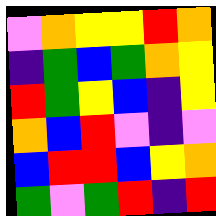[["violet", "orange", "yellow", "yellow", "red", "orange"], ["indigo", "green", "blue", "green", "orange", "yellow"], ["red", "green", "yellow", "blue", "indigo", "yellow"], ["orange", "blue", "red", "violet", "indigo", "violet"], ["blue", "red", "red", "blue", "yellow", "orange"], ["green", "violet", "green", "red", "indigo", "red"]]